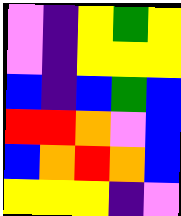[["violet", "indigo", "yellow", "green", "yellow"], ["violet", "indigo", "yellow", "yellow", "yellow"], ["blue", "indigo", "blue", "green", "blue"], ["red", "red", "orange", "violet", "blue"], ["blue", "orange", "red", "orange", "blue"], ["yellow", "yellow", "yellow", "indigo", "violet"]]